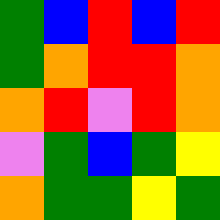[["green", "blue", "red", "blue", "red"], ["green", "orange", "red", "red", "orange"], ["orange", "red", "violet", "red", "orange"], ["violet", "green", "blue", "green", "yellow"], ["orange", "green", "green", "yellow", "green"]]